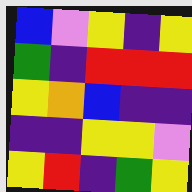[["blue", "violet", "yellow", "indigo", "yellow"], ["green", "indigo", "red", "red", "red"], ["yellow", "orange", "blue", "indigo", "indigo"], ["indigo", "indigo", "yellow", "yellow", "violet"], ["yellow", "red", "indigo", "green", "yellow"]]